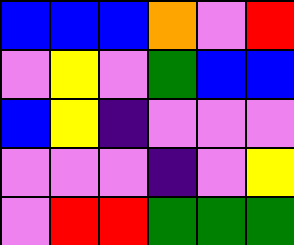[["blue", "blue", "blue", "orange", "violet", "red"], ["violet", "yellow", "violet", "green", "blue", "blue"], ["blue", "yellow", "indigo", "violet", "violet", "violet"], ["violet", "violet", "violet", "indigo", "violet", "yellow"], ["violet", "red", "red", "green", "green", "green"]]